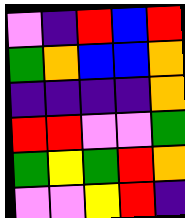[["violet", "indigo", "red", "blue", "red"], ["green", "orange", "blue", "blue", "orange"], ["indigo", "indigo", "indigo", "indigo", "orange"], ["red", "red", "violet", "violet", "green"], ["green", "yellow", "green", "red", "orange"], ["violet", "violet", "yellow", "red", "indigo"]]